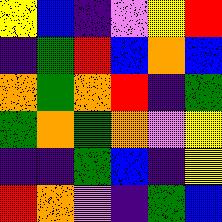[["yellow", "blue", "indigo", "violet", "yellow", "red"], ["indigo", "green", "red", "blue", "orange", "blue"], ["orange", "green", "orange", "red", "indigo", "green"], ["green", "orange", "green", "orange", "violet", "yellow"], ["indigo", "indigo", "green", "blue", "indigo", "yellow"], ["red", "orange", "violet", "indigo", "green", "blue"]]